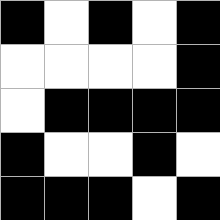[["black", "white", "black", "white", "black"], ["white", "white", "white", "white", "black"], ["white", "black", "black", "black", "black"], ["black", "white", "white", "black", "white"], ["black", "black", "black", "white", "black"]]